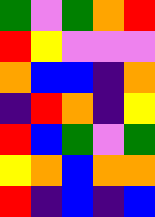[["green", "violet", "green", "orange", "red"], ["red", "yellow", "violet", "violet", "violet"], ["orange", "blue", "blue", "indigo", "orange"], ["indigo", "red", "orange", "indigo", "yellow"], ["red", "blue", "green", "violet", "green"], ["yellow", "orange", "blue", "orange", "orange"], ["red", "indigo", "blue", "indigo", "blue"]]